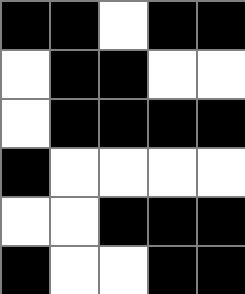[["black", "black", "white", "black", "black"], ["white", "black", "black", "white", "white"], ["white", "black", "black", "black", "black"], ["black", "white", "white", "white", "white"], ["white", "white", "black", "black", "black"], ["black", "white", "white", "black", "black"]]